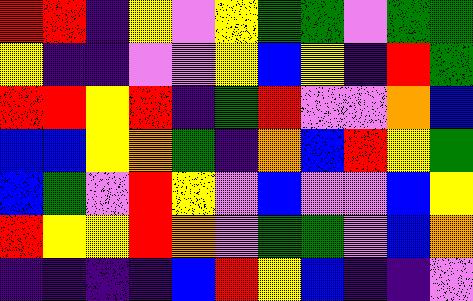[["red", "red", "indigo", "yellow", "violet", "yellow", "green", "green", "violet", "green", "green"], ["yellow", "indigo", "indigo", "violet", "violet", "yellow", "blue", "yellow", "indigo", "red", "green"], ["red", "red", "yellow", "red", "indigo", "green", "red", "violet", "violet", "orange", "blue"], ["blue", "blue", "yellow", "orange", "green", "indigo", "orange", "blue", "red", "yellow", "green"], ["blue", "green", "violet", "red", "yellow", "violet", "blue", "violet", "violet", "blue", "yellow"], ["red", "yellow", "yellow", "red", "orange", "violet", "green", "green", "violet", "blue", "orange"], ["indigo", "indigo", "indigo", "indigo", "blue", "red", "yellow", "blue", "indigo", "indigo", "violet"]]